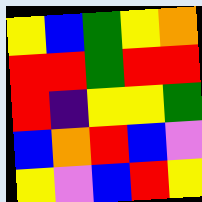[["yellow", "blue", "green", "yellow", "orange"], ["red", "red", "green", "red", "red"], ["red", "indigo", "yellow", "yellow", "green"], ["blue", "orange", "red", "blue", "violet"], ["yellow", "violet", "blue", "red", "yellow"]]